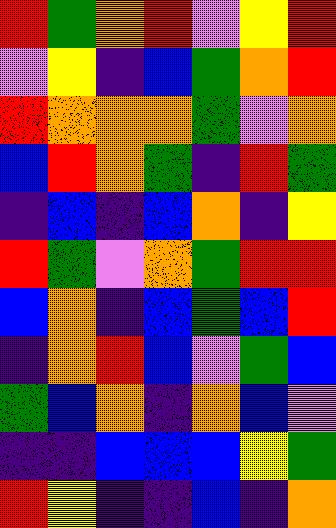[["red", "green", "orange", "red", "violet", "yellow", "red"], ["violet", "yellow", "indigo", "blue", "green", "orange", "red"], ["red", "orange", "orange", "orange", "green", "violet", "orange"], ["blue", "red", "orange", "green", "indigo", "red", "green"], ["indigo", "blue", "indigo", "blue", "orange", "indigo", "yellow"], ["red", "green", "violet", "orange", "green", "red", "red"], ["blue", "orange", "indigo", "blue", "green", "blue", "red"], ["indigo", "orange", "red", "blue", "violet", "green", "blue"], ["green", "blue", "orange", "indigo", "orange", "blue", "violet"], ["indigo", "indigo", "blue", "blue", "blue", "yellow", "green"], ["red", "yellow", "indigo", "indigo", "blue", "indigo", "orange"]]